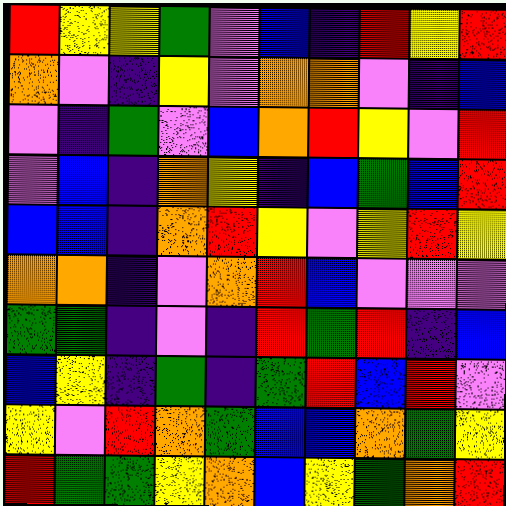[["red", "yellow", "yellow", "green", "violet", "blue", "indigo", "red", "yellow", "red"], ["orange", "violet", "indigo", "yellow", "violet", "orange", "orange", "violet", "indigo", "blue"], ["violet", "indigo", "green", "violet", "blue", "orange", "red", "yellow", "violet", "red"], ["violet", "blue", "indigo", "orange", "yellow", "indigo", "blue", "green", "blue", "red"], ["blue", "blue", "indigo", "orange", "red", "yellow", "violet", "yellow", "red", "yellow"], ["orange", "orange", "indigo", "violet", "orange", "red", "blue", "violet", "violet", "violet"], ["green", "green", "indigo", "violet", "indigo", "red", "green", "red", "indigo", "blue"], ["blue", "yellow", "indigo", "green", "indigo", "green", "red", "blue", "red", "violet"], ["yellow", "violet", "red", "orange", "green", "blue", "blue", "orange", "green", "yellow"], ["red", "green", "green", "yellow", "orange", "blue", "yellow", "green", "orange", "red"]]